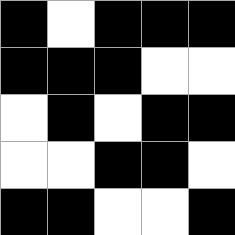[["black", "white", "black", "black", "black"], ["black", "black", "black", "white", "white"], ["white", "black", "white", "black", "black"], ["white", "white", "black", "black", "white"], ["black", "black", "white", "white", "black"]]